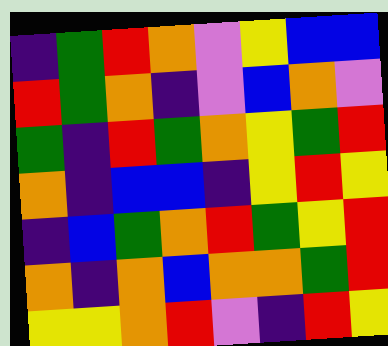[["indigo", "green", "red", "orange", "violet", "yellow", "blue", "blue"], ["red", "green", "orange", "indigo", "violet", "blue", "orange", "violet"], ["green", "indigo", "red", "green", "orange", "yellow", "green", "red"], ["orange", "indigo", "blue", "blue", "indigo", "yellow", "red", "yellow"], ["indigo", "blue", "green", "orange", "red", "green", "yellow", "red"], ["orange", "indigo", "orange", "blue", "orange", "orange", "green", "red"], ["yellow", "yellow", "orange", "red", "violet", "indigo", "red", "yellow"]]